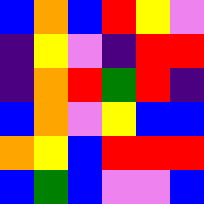[["blue", "orange", "blue", "red", "yellow", "violet"], ["indigo", "yellow", "violet", "indigo", "red", "red"], ["indigo", "orange", "red", "green", "red", "indigo"], ["blue", "orange", "violet", "yellow", "blue", "blue"], ["orange", "yellow", "blue", "red", "red", "red"], ["blue", "green", "blue", "violet", "violet", "blue"]]